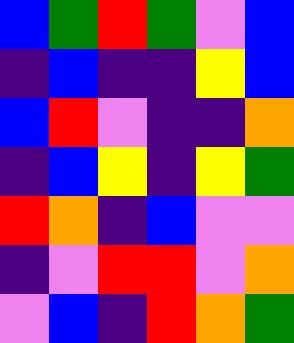[["blue", "green", "red", "green", "violet", "blue"], ["indigo", "blue", "indigo", "indigo", "yellow", "blue"], ["blue", "red", "violet", "indigo", "indigo", "orange"], ["indigo", "blue", "yellow", "indigo", "yellow", "green"], ["red", "orange", "indigo", "blue", "violet", "violet"], ["indigo", "violet", "red", "red", "violet", "orange"], ["violet", "blue", "indigo", "red", "orange", "green"]]